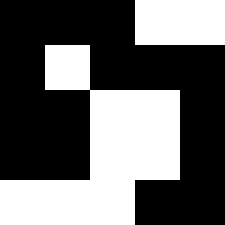[["black", "black", "black", "white", "white"], ["black", "white", "black", "black", "black"], ["black", "black", "white", "white", "black"], ["black", "black", "white", "white", "black"], ["white", "white", "white", "black", "black"]]